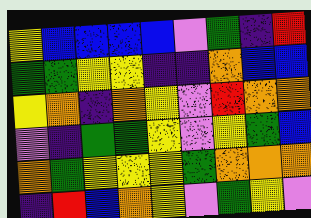[["yellow", "blue", "blue", "blue", "blue", "violet", "green", "indigo", "red"], ["green", "green", "yellow", "yellow", "indigo", "indigo", "orange", "blue", "blue"], ["yellow", "orange", "indigo", "orange", "yellow", "violet", "red", "orange", "orange"], ["violet", "indigo", "green", "green", "yellow", "violet", "yellow", "green", "blue"], ["orange", "green", "yellow", "yellow", "yellow", "green", "orange", "orange", "orange"], ["indigo", "red", "blue", "orange", "yellow", "violet", "green", "yellow", "violet"]]